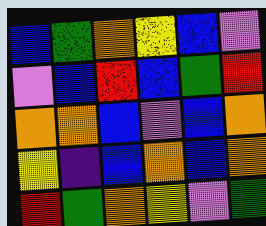[["blue", "green", "orange", "yellow", "blue", "violet"], ["violet", "blue", "red", "blue", "green", "red"], ["orange", "orange", "blue", "violet", "blue", "orange"], ["yellow", "indigo", "blue", "orange", "blue", "orange"], ["red", "green", "orange", "yellow", "violet", "green"]]